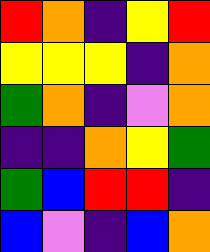[["red", "orange", "indigo", "yellow", "red"], ["yellow", "yellow", "yellow", "indigo", "orange"], ["green", "orange", "indigo", "violet", "orange"], ["indigo", "indigo", "orange", "yellow", "green"], ["green", "blue", "red", "red", "indigo"], ["blue", "violet", "indigo", "blue", "orange"]]